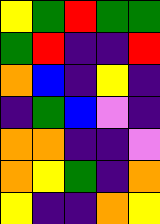[["yellow", "green", "red", "green", "green"], ["green", "red", "indigo", "indigo", "red"], ["orange", "blue", "indigo", "yellow", "indigo"], ["indigo", "green", "blue", "violet", "indigo"], ["orange", "orange", "indigo", "indigo", "violet"], ["orange", "yellow", "green", "indigo", "orange"], ["yellow", "indigo", "indigo", "orange", "yellow"]]